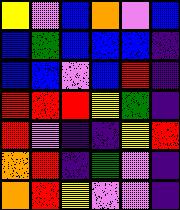[["yellow", "violet", "blue", "orange", "violet", "blue"], ["blue", "green", "blue", "blue", "blue", "indigo"], ["blue", "blue", "violet", "blue", "red", "indigo"], ["red", "red", "red", "yellow", "green", "indigo"], ["red", "violet", "indigo", "indigo", "yellow", "red"], ["orange", "red", "indigo", "green", "violet", "indigo"], ["orange", "red", "yellow", "violet", "violet", "indigo"]]